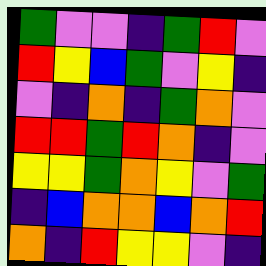[["green", "violet", "violet", "indigo", "green", "red", "violet"], ["red", "yellow", "blue", "green", "violet", "yellow", "indigo"], ["violet", "indigo", "orange", "indigo", "green", "orange", "violet"], ["red", "red", "green", "red", "orange", "indigo", "violet"], ["yellow", "yellow", "green", "orange", "yellow", "violet", "green"], ["indigo", "blue", "orange", "orange", "blue", "orange", "red"], ["orange", "indigo", "red", "yellow", "yellow", "violet", "indigo"]]